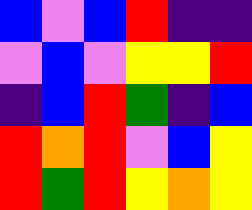[["blue", "violet", "blue", "red", "indigo", "indigo"], ["violet", "blue", "violet", "yellow", "yellow", "red"], ["indigo", "blue", "red", "green", "indigo", "blue"], ["red", "orange", "red", "violet", "blue", "yellow"], ["red", "green", "red", "yellow", "orange", "yellow"]]